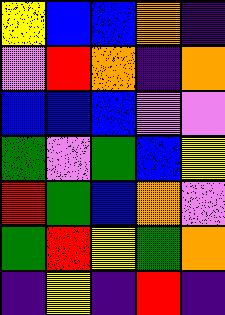[["yellow", "blue", "blue", "orange", "indigo"], ["violet", "red", "orange", "indigo", "orange"], ["blue", "blue", "blue", "violet", "violet"], ["green", "violet", "green", "blue", "yellow"], ["red", "green", "blue", "orange", "violet"], ["green", "red", "yellow", "green", "orange"], ["indigo", "yellow", "indigo", "red", "indigo"]]